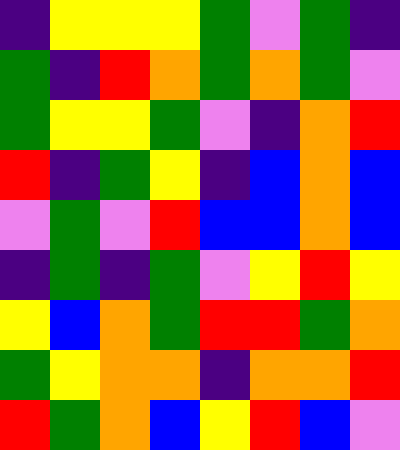[["indigo", "yellow", "yellow", "yellow", "green", "violet", "green", "indigo"], ["green", "indigo", "red", "orange", "green", "orange", "green", "violet"], ["green", "yellow", "yellow", "green", "violet", "indigo", "orange", "red"], ["red", "indigo", "green", "yellow", "indigo", "blue", "orange", "blue"], ["violet", "green", "violet", "red", "blue", "blue", "orange", "blue"], ["indigo", "green", "indigo", "green", "violet", "yellow", "red", "yellow"], ["yellow", "blue", "orange", "green", "red", "red", "green", "orange"], ["green", "yellow", "orange", "orange", "indigo", "orange", "orange", "red"], ["red", "green", "orange", "blue", "yellow", "red", "blue", "violet"]]